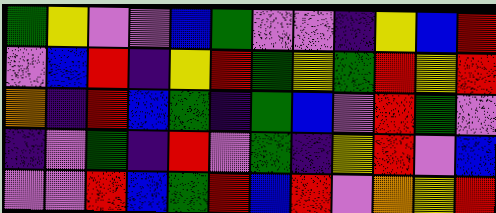[["green", "yellow", "violet", "violet", "blue", "green", "violet", "violet", "indigo", "yellow", "blue", "red"], ["violet", "blue", "red", "indigo", "yellow", "red", "green", "yellow", "green", "red", "yellow", "red"], ["orange", "indigo", "red", "blue", "green", "indigo", "green", "blue", "violet", "red", "green", "violet"], ["indigo", "violet", "green", "indigo", "red", "violet", "green", "indigo", "yellow", "red", "violet", "blue"], ["violet", "violet", "red", "blue", "green", "red", "blue", "red", "violet", "orange", "yellow", "red"]]